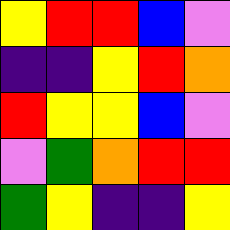[["yellow", "red", "red", "blue", "violet"], ["indigo", "indigo", "yellow", "red", "orange"], ["red", "yellow", "yellow", "blue", "violet"], ["violet", "green", "orange", "red", "red"], ["green", "yellow", "indigo", "indigo", "yellow"]]